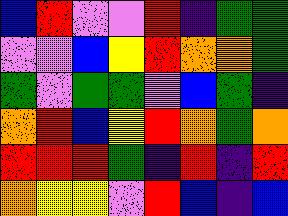[["blue", "red", "violet", "violet", "red", "indigo", "green", "green"], ["violet", "violet", "blue", "yellow", "red", "orange", "orange", "green"], ["green", "violet", "green", "green", "violet", "blue", "green", "indigo"], ["orange", "red", "blue", "yellow", "red", "orange", "green", "orange"], ["red", "red", "red", "green", "indigo", "red", "indigo", "red"], ["orange", "yellow", "yellow", "violet", "red", "blue", "indigo", "blue"]]